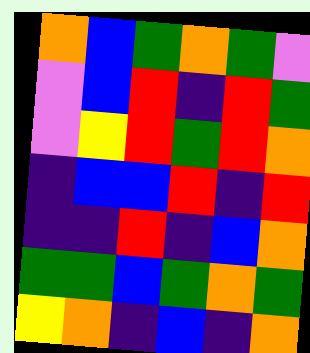[["orange", "blue", "green", "orange", "green", "violet"], ["violet", "blue", "red", "indigo", "red", "green"], ["violet", "yellow", "red", "green", "red", "orange"], ["indigo", "blue", "blue", "red", "indigo", "red"], ["indigo", "indigo", "red", "indigo", "blue", "orange"], ["green", "green", "blue", "green", "orange", "green"], ["yellow", "orange", "indigo", "blue", "indigo", "orange"]]